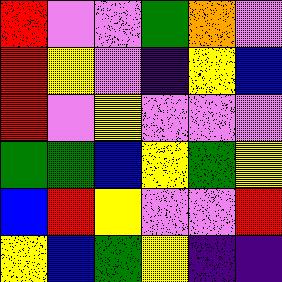[["red", "violet", "violet", "green", "orange", "violet"], ["red", "yellow", "violet", "indigo", "yellow", "blue"], ["red", "violet", "yellow", "violet", "violet", "violet"], ["green", "green", "blue", "yellow", "green", "yellow"], ["blue", "red", "yellow", "violet", "violet", "red"], ["yellow", "blue", "green", "yellow", "indigo", "indigo"]]